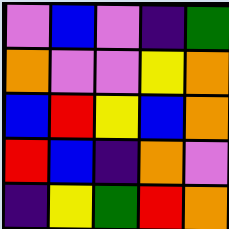[["violet", "blue", "violet", "indigo", "green"], ["orange", "violet", "violet", "yellow", "orange"], ["blue", "red", "yellow", "blue", "orange"], ["red", "blue", "indigo", "orange", "violet"], ["indigo", "yellow", "green", "red", "orange"]]